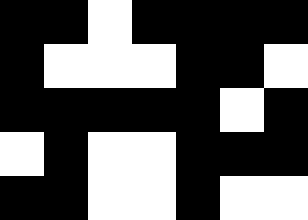[["black", "black", "white", "black", "black", "black", "black"], ["black", "white", "white", "white", "black", "black", "white"], ["black", "black", "black", "black", "black", "white", "black"], ["white", "black", "white", "white", "black", "black", "black"], ["black", "black", "white", "white", "black", "white", "white"]]